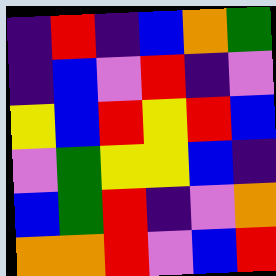[["indigo", "red", "indigo", "blue", "orange", "green"], ["indigo", "blue", "violet", "red", "indigo", "violet"], ["yellow", "blue", "red", "yellow", "red", "blue"], ["violet", "green", "yellow", "yellow", "blue", "indigo"], ["blue", "green", "red", "indigo", "violet", "orange"], ["orange", "orange", "red", "violet", "blue", "red"]]